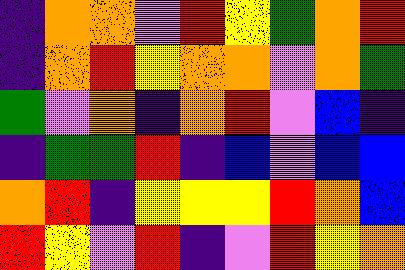[["indigo", "orange", "orange", "violet", "red", "yellow", "green", "orange", "red"], ["indigo", "orange", "red", "yellow", "orange", "orange", "violet", "orange", "green"], ["green", "violet", "orange", "indigo", "orange", "red", "violet", "blue", "indigo"], ["indigo", "green", "green", "red", "indigo", "blue", "violet", "blue", "blue"], ["orange", "red", "indigo", "yellow", "yellow", "yellow", "red", "orange", "blue"], ["red", "yellow", "violet", "red", "indigo", "violet", "red", "yellow", "orange"]]